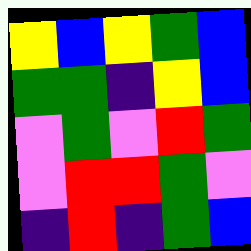[["yellow", "blue", "yellow", "green", "blue"], ["green", "green", "indigo", "yellow", "blue"], ["violet", "green", "violet", "red", "green"], ["violet", "red", "red", "green", "violet"], ["indigo", "red", "indigo", "green", "blue"]]